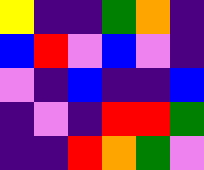[["yellow", "indigo", "indigo", "green", "orange", "indigo"], ["blue", "red", "violet", "blue", "violet", "indigo"], ["violet", "indigo", "blue", "indigo", "indigo", "blue"], ["indigo", "violet", "indigo", "red", "red", "green"], ["indigo", "indigo", "red", "orange", "green", "violet"]]